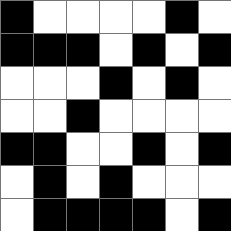[["black", "white", "white", "white", "white", "black", "white"], ["black", "black", "black", "white", "black", "white", "black"], ["white", "white", "white", "black", "white", "black", "white"], ["white", "white", "black", "white", "white", "white", "white"], ["black", "black", "white", "white", "black", "white", "black"], ["white", "black", "white", "black", "white", "white", "white"], ["white", "black", "black", "black", "black", "white", "black"]]